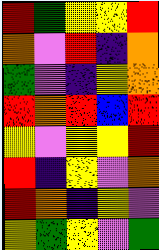[["red", "green", "yellow", "yellow", "red"], ["orange", "violet", "red", "indigo", "orange"], ["green", "violet", "indigo", "yellow", "orange"], ["red", "orange", "red", "blue", "red"], ["yellow", "violet", "yellow", "yellow", "red"], ["red", "indigo", "yellow", "violet", "orange"], ["red", "orange", "indigo", "yellow", "violet"], ["yellow", "green", "yellow", "violet", "green"]]